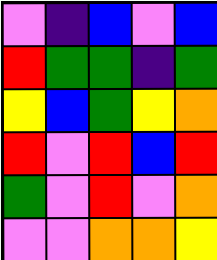[["violet", "indigo", "blue", "violet", "blue"], ["red", "green", "green", "indigo", "green"], ["yellow", "blue", "green", "yellow", "orange"], ["red", "violet", "red", "blue", "red"], ["green", "violet", "red", "violet", "orange"], ["violet", "violet", "orange", "orange", "yellow"]]